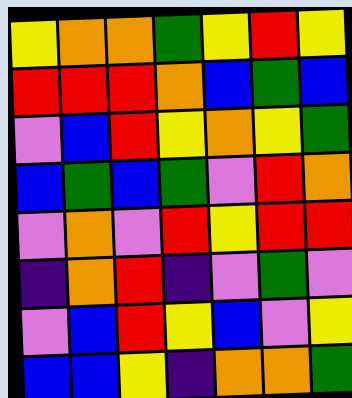[["yellow", "orange", "orange", "green", "yellow", "red", "yellow"], ["red", "red", "red", "orange", "blue", "green", "blue"], ["violet", "blue", "red", "yellow", "orange", "yellow", "green"], ["blue", "green", "blue", "green", "violet", "red", "orange"], ["violet", "orange", "violet", "red", "yellow", "red", "red"], ["indigo", "orange", "red", "indigo", "violet", "green", "violet"], ["violet", "blue", "red", "yellow", "blue", "violet", "yellow"], ["blue", "blue", "yellow", "indigo", "orange", "orange", "green"]]